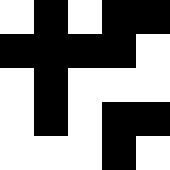[["white", "black", "white", "black", "black"], ["black", "black", "black", "black", "white"], ["white", "black", "white", "white", "white"], ["white", "black", "white", "black", "black"], ["white", "white", "white", "black", "white"]]